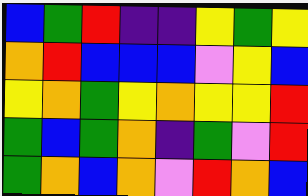[["blue", "green", "red", "indigo", "indigo", "yellow", "green", "yellow"], ["orange", "red", "blue", "blue", "blue", "violet", "yellow", "blue"], ["yellow", "orange", "green", "yellow", "orange", "yellow", "yellow", "red"], ["green", "blue", "green", "orange", "indigo", "green", "violet", "red"], ["green", "orange", "blue", "orange", "violet", "red", "orange", "blue"]]